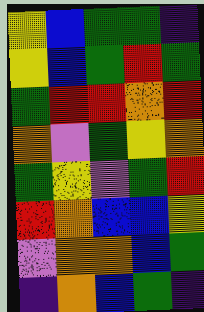[["yellow", "blue", "green", "green", "indigo"], ["yellow", "blue", "green", "red", "green"], ["green", "red", "red", "orange", "red"], ["orange", "violet", "green", "yellow", "orange"], ["green", "yellow", "violet", "green", "red"], ["red", "orange", "blue", "blue", "yellow"], ["violet", "orange", "orange", "blue", "green"], ["indigo", "orange", "blue", "green", "indigo"]]